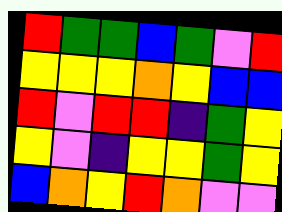[["red", "green", "green", "blue", "green", "violet", "red"], ["yellow", "yellow", "yellow", "orange", "yellow", "blue", "blue"], ["red", "violet", "red", "red", "indigo", "green", "yellow"], ["yellow", "violet", "indigo", "yellow", "yellow", "green", "yellow"], ["blue", "orange", "yellow", "red", "orange", "violet", "violet"]]